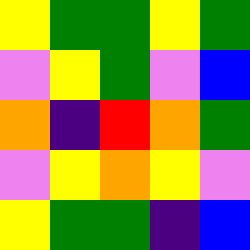[["yellow", "green", "green", "yellow", "green"], ["violet", "yellow", "green", "violet", "blue"], ["orange", "indigo", "red", "orange", "green"], ["violet", "yellow", "orange", "yellow", "violet"], ["yellow", "green", "green", "indigo", "blue"]]